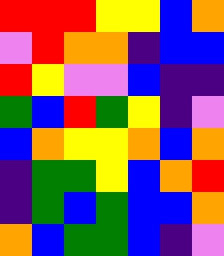[["red", "red", "red", "yellow", "yellow", "blue", "orange"], ["violet", "red", "orange", "orange", "indigo", "blue", "blue"], ["red", "yellow", "violet", "violet", "blue", "indigo", "indigo"], ["green", "blue", "red", "green", "yellow", "indigo", "violet"], ["blue", "orange", "yellow", "yellow", "orange", "blue", "orange"], ["indigo", "green", "green", "yellow", "blue", "orange", "red"], ["indigo", "green", "blue", "green", "blue", "blue", "orange"], ["orange", "blue", "green", "green", "blue", "indigo", "violet"]]